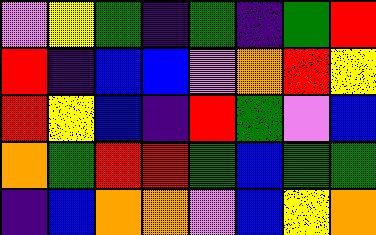[["violet", "yellow", "green", "indigo", "green", "indigo", "green", "red"], ["red", "indigo", "blue", "blue", "violet", "orange", "red", "yellow"], ["red", "yellow", "blue", "indigo", "red", "green", "violet", "blue"], ["orange", "green", "red", "red", "green", "blue", "green", "green"], ["indigo", "blue", "orange", "orange", "violet", "blue", "yellow", "orange"]]